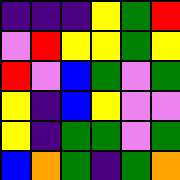[["indigo", "indigo", "indigo", "yellow", "green", "red"], ["violet", "red", "yellow", "yellow", "green", "yellow"], ["red", "violet", "blue", "green", "violet", "green"], ["yellow", "indigo", "blue", "yellow", "violet", "violet"], ["yellow", "indigo", "green", "green", "violet", "green"], ["blue", "orange", "green", "indigo", "green", "orange"]]